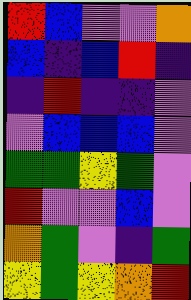[["red", "blue", "violet", "violet", "orange"], ["blue", "indigo", "blue", "red", "indigo"], ["indigo", "red", "indigo", "indigo", "violet"], ["violet", "blue", "blue", "blue", "violet"], ["green", "green", "yellow", "green", "violet"], ["red", "violet", "violet", "blue", "violet"], ["orange", "green", "violet", "indigo", "green"], ["yellow", "green", "yellow", "orange", "red"]]